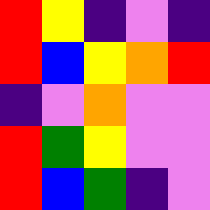[["red", "yellow", "indigo", "violet", "indigo"], ["red", "blue", "yellow", "orange", "red"], ["indigo", "violet", "orange", "violet", "violet"], ["red", "green", "yellow", "violet", "violet"], ["red", "blue", "green", "indigo", "violet"]]